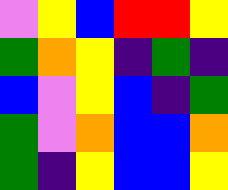[["violet", "yellow", "blue", "red", "red", "yellow"], ["green", "orange", "yellow", "indigo", "green", "indigo"], ["blue", "violet", "yellow", "blue", "indigo", "green"], ["green", "violet", "orange", "blue", "blue", "orange"], ["green", "indigo", "yellow", "blue", "blue", "yellow"]]